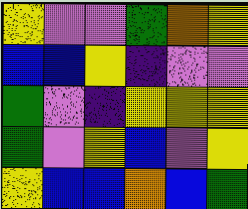[["yellow", "violet", "violet", "green", "orange", "yellow"], ["blue", "blue", "yellow", "indigo", "violet", "violet"], ["green", "violet", "indigo", "yellow", "yellow", "yellow"], ["green", "violet", "yellow", "blue", "violet", "yellow"], ["yellow", "blue", "blue", "orange", "blue", "green"]]